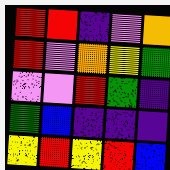[["red", "red", "indigo", "violet", "orange"], ["red", "violet", "orange", "yellow", "green"], ["violet", "violet", "red", "green", "indigo"], ["green", "blue", "indigo", "indigo", "indigo"], ["yellow", "red", "yellow", "red", "blue"]]